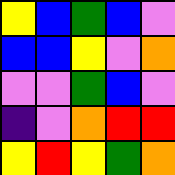[["yellow", "blue", "green", "blue", "violet"], ["blue", "blue", "yellow", "violet", "orange"], ["violet", "violet", "green", "blue", "violet"], ["indigo", "violet", "orange", "red", "red"], ["yellow", "red", "yellow", "green", "orange"]]